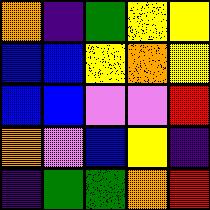[["orange", "indigo", "green", "yellow", "yellow"], ["blue", "blue", "yellow", "orange", "yellow"], ["blue", "blue", "violet", "violet", "red"], ["orange", "violet", "blue", "yellow", "indigo"], ["indigo", "green", "green", "orange", "red"]]